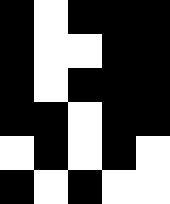[["black", "white", "black", "black", "black"], ["black", "white", "white", "black", "black"], ["black", "white", "black", "black", "black"], ["black", "black", "white", "black", "black"], ["white", "black", "white", "black", "white"], ["black", "white", "black", "white", "white"]]